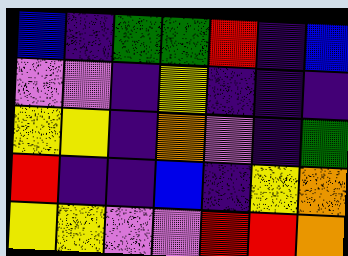[["blue", "indigo", "green", "green", "red", "indigo", "blue"], ["violet", "violet", "indigo", "yellow", "indigo", "indigo", "indigo"], ["yellow", "yellow", "indigo", "orange", "violet", "indigo", "green"], ["red", "indigo", "indigo", "blue", "indigo", "yellow", "orange"], ["yellow", "yellow", "violet", "violet", "red", "red", "orange"]]